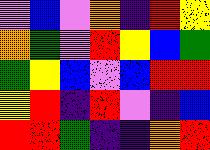[["violet", "blue", "violet", "orange", "indigo", "red", "yellow"], ["orange", "green", "violet", "red", "yellow", "blue", "green"], ["green", "yellow", "blue", "violet", "blue", "red", "red"], ["yellow", "red", "indigo", "red", "violet", "indigo", "blue"], ["red", "red", "green", "indigo", "indigo", "orange", "red"]]